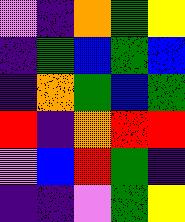[["violet", "indigo", "orange", "green", "yellow"], ["indigo", "green", "blue", "green", "blue"], ["indigo", "orange", "green", "blue", "green"], ["red", "indigo", "orange", "red", "red"], ["violet", "blue", "red", "green", "indigo"], ["indigo", "indigo", "violet", "green", "yellow"]]